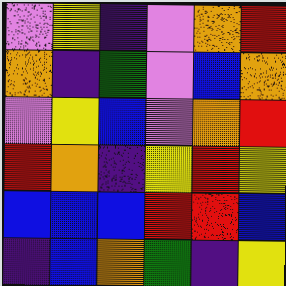[["violet", "yellow", "indigo", "violet", "orange", "red"], ["orange", "indigo", "green", "violet", "blue", "orange"], ["violet", "yellow", "blue", "violet", "orange", "red"], ["red", "orange", "indigo", "yellow", "red", "yellow"], ["blue", "blue", "blue", "red", "red", "blue"], ["indigo", "blue", "orange", "green", "indigo", "yellow"]]